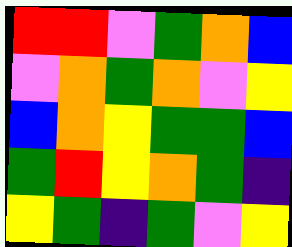[["red", "red", "violet", "green", "orange", "blue"], ["violet", "orange", "green", "orange", "violet", "yellow"], ["blue", "orange", "yellow", "green", "green", "blue"], ["green", "red", "yellow", "orange", "green", "indigo"], ["yellow", "green", "indigo", "green", "violet", "yellow"]]